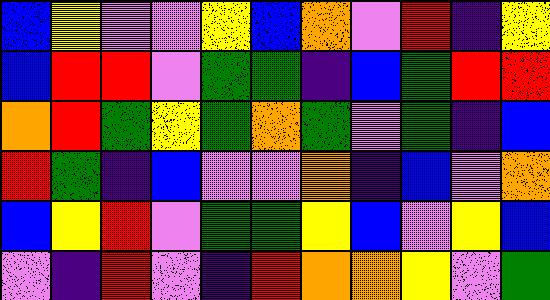[["blue", "yellow", "violet", "violet", "yellow", "blue", "orange", "violet", "red", "indigo", "yellow"], ["blue", "red", "red", "violet", "green", "green", "indigo", "blue", "green", "red", "red"], ["orange", "red", "green", "yellow", "green", "orange", "green", "violet", "green", "indigo", "blue"], ["red", "green", "indigo", "blue", "violet", "violet", "orange", "indigo", "blue", "violet", "orange"], ["blue", "yellow", "red", "violet", "green", "green", "yellow", "blue", "violet", "yellow", "blue"], ["violet", "indigo", "red", "violet", "indigo", "red", "orange", "orange", "yellow", "violet", "green"]]